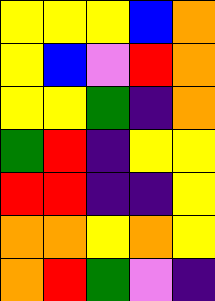[["yellow", "yellow", "yellow", "blue", "orange"], ["yellow", "blue", "violet", "red", "orange"], ["yellow", "yellow", "green", "indigo", "orange"], ["green", "red", "indigo", "yellow", "yellow"], ["red", "red", "indigo", "indigo", "yellow"], ["orange", "orange", "yellow", "orange", "yellow"], ["orange", "red", "green", "violet", "indigo"]]